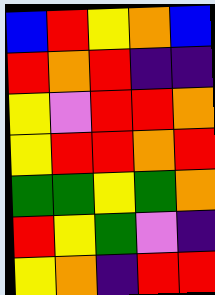[["blue", "red", "yellow", "orange", "blue"], ["red", "orange", "red", "indigo", "indigo"], ["yellow", "violet", "red", "red", "orange"], ["yellow", "red", "red", "orange", "red"], ["green", "green", "yellow", "green", "orange"], ["red", "yellow", "green", "violet", "indigo"], ["yellow", "orange", "indigo", "red", "red"]]